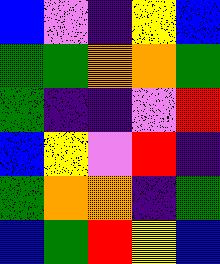[["blue", "violet", "indigo", "yellow", "blue"], ["green", "green", "orange", "orange", "green"], ["green", "indigo", "indigo", "violet", "red"], ["blue", "yellow", "violet", "red", "indigo"], ["green", "orange", "orange", "indigo", "green"], ["blue", "green", "red", "yellow", "blue"]]